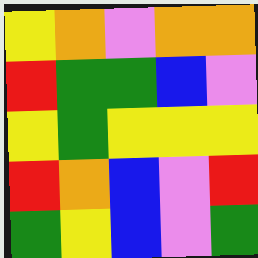[["yellow", "orange", "violet", "orange", "orange"], ["red", "green", "green", "blue", "violet"], ["yellow", "green", "yellow", "yellow", "yellow"], ["red", "orange", "blue", "violet", "red"], ["green", "yellow", "blue", "violet", "green"]]